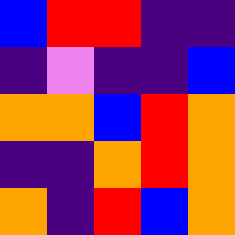[["blue", "red", "red", "indigo", "indigo"], ["indigo", "violet", "indigo", "indigo", "blue"], ["orange", "orange", "blue", "red", "orange"], ["indigo", "indigo", "orange", "red", "orange"], ["orange", "indigo", "red", "blue", "orange"]]